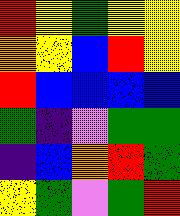[["red", "yellow", "green", "yellow", "yellow"], ["orange", "yellow", "blue", "red", "yellow"], ["red", "blue", "blue", "blue", "blue"], ["green", "indigo", "violet", "green", "green"], ["indigo", "blue", "orange", "red", "green"], ["yellow", "green", "violet", "green", "red"]]